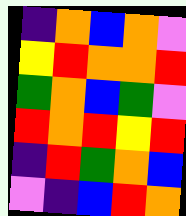[["indigo", "orange", "blue", "orange", "violet"], ["yellow", "red", "orange", "orange", "red"], ["green", "orange", "blue", "green", "violet"], ["red", "orange", "red", "yellow", "red"], ["indigo", "red", "green", "orange", "blue"], ["violet", "indigo", "blue", "red", "orange"]]